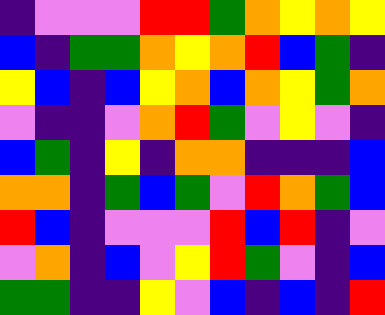[["indigo", "violet", "violet", "violet", "red", "red", "green", "orange", "yellow", "orange", "yellow"], ["blue", "indigo", "green", "green", "orange", "yellow", "orange", "red", "blue", "green", "indigo"], ["yellow", "blue", "indigo", "blue", "yellow", "orange", "blue", "orange", "yellow", "green", "orange"], ["violet", "indigo", "indigo", "violet", "orange", "red", "green", "violet", "yellow", "violet", "indigo"], ["blue", "green", "indigo", "yellow", "indigo", "orange", "orange", "indigo", "indigo", "indigo", "blue"], ["orange", "orange", "indigo", "green", "blue", "green", "violet", "red", "orange", "green", "blue"], ["red", "blue", "indigo", "violet", "violet", "violet", "red", "blue", "red", "indigo", "violet"], ["violet", "orange", "indigo", "blue", "violet", "yellow", "red", "green", "violet", "indigo", "blue"], ["green", "green", "indigo", "indigo", "yellow", "violet", "blue", "indigo", "blue", "indigo", "red"]]